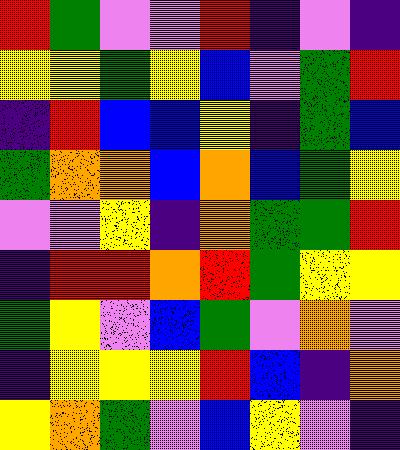[["red", "green", "violet", "violet", "red", "indigo", "violet", "indigo"], ["yellow", "yellow", "green", "yellow", "blue", "violet", "green", "red"], ["indigo", "red", "blue", "blue", "yellow", "indigo", "green", "blue"], ["green", "orange", "orange", "blue", "orange", "blue", "green", "yellow"], ["violet", "violet", "yellow", "indigo", "orange", "green", "green", "red"], ["indigo", "red", "red", "orange", "red", "green", "yellow", "yellow"], ["green", "yellow", "violet", "blue", "green", "violet", "orange", "violet"], ["indigo", "yellow", "yellow", "yellow", "red", "blue", "indigo", "orange"], ["yellow", "orange", "green", "violet", "blue", "yellow", "violet", "indigo"]]